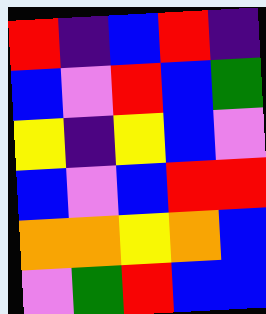[["red", "indigo", "blue", "red", "indigo"], ["blue", "violet", "red", "blue", "green"], ["yellow", "indigo", "yellow", "blue", "violet"], ["blue", "violet", "blue", "red", "red"], ["orange", "orange", "yellow", "orange", "blue"], ["violet", "green", "red", "blue", "blue"]]